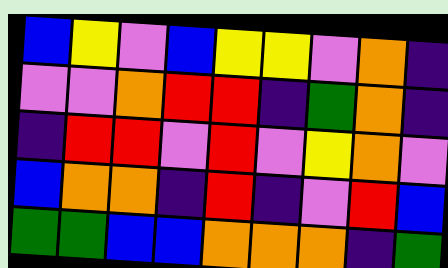[["blue", "yellow", "violet", "blue", "yellow", "yellow", "violet", "orange", "indigo"], ["violet", "violet", "orange", "red", "red", "indigo", "green", "orange", "indigo"], ["indigo", "red", "red", "violet", "red", "violet", "yellow", "orange", "violet"], ["blue", "orange", "orange", "indigo", "red", "indigo", "violet", "red", "blue"], ["green", "green", "blue", "blue", "orange", "orange", "orange", "indigo", "green"]]